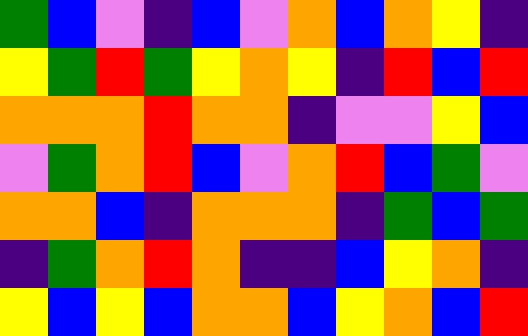[["green", "blue", "violet", "indigo", "blue", "violet", "orange", "blue", "orange", "yellow", "indigo"], ["yellow", "green", "red", "green", "yellow", "orange", "yellow", "indigo", "red", "blue", "red"], ["orange", "orange", "orange", "red", "orange", "orange", "indigo", "violet", "violet", "yellow", "blue"], ["violet", "green", "orange", "red", "blue", "violet", "orange", "red", "blue", "green", "violet"], ["orange", "orange", "blue", "indigo", "orange", "orange", "orange", "indigo", "green", "blue", "green"], ["indigo", "green", "orange", "red", "orange", "indigo", "indigo", "blue", "yellow", "orange", "indigo"], ["yellow", "blue", "yellow", "blue", "orange", "orange", "blue", "yellow", "orange", "blue", "red"]]